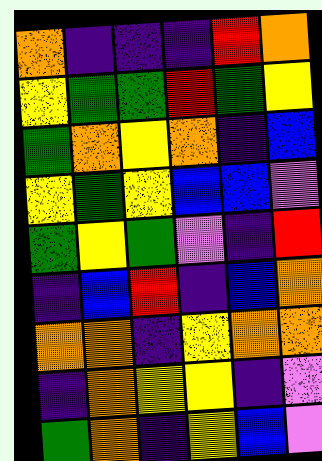[["orange", "indigo", "indigo", "indigo", "red", "orange"], ["yellow", "green", "green", "red", "green", "yellow"], ["green", "orange", "yellow", "orange", "indigo", "blue"], ["yellow", "green", "yellow", "blue", "blue", "violet"], ["green", "yellow", "green", "violet", "indigo", "red"], ["indigo", "blue", "red", "indigo", "blue", "orange"], ["orange", "orange", "indigo", "yellow", "orange", "orange"], ["indigo", "orange", "yellow", "yellow", "indigo", "violet"], ["green", "orange", "indigo", "yellow", "blue", "violet"]]